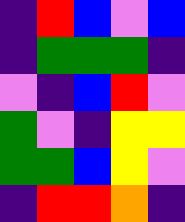[["indigo", "red", "blue", "violet", "blue"], ["indigo", "green", "green", "green", "indigo"], ["violet", "indigo", "blue", "red", "violet"], ["green", "violet", "indigo", "yellow", "yellow"], ["green", "green", "blue", "yellow", "violet"], ["indigo", "red", "red", "orange", "indigo"]]